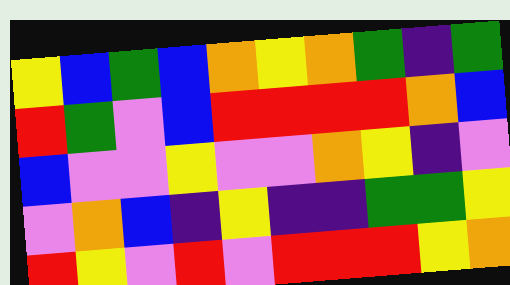[["yellow", "blue", "green", "blue", "orange", "yellow", "orange", "green", "indigo", "green"], ["red", "green", "violet", "blue", "red", "red", "red", "red", "orange", "blue"], ["blue", "violet", "violet", "yellow", "violet", "violet", "orange", "yellow", "indigo", "violet"], ["violet", "orange", "blue", "indigo", "yellow", "indigo", "indigo", "green", "green", "yellow"], ["red", "yellow", "violet", "red", "violet", "red", "red", "red", "yellow", "orange"]]